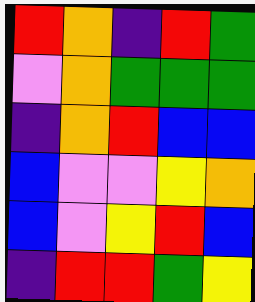[["red", "orange", "indigo", "red", "green"], ["violet", "orange", "green", "green", "green"], ["indigo", "orange", "red", "blue", "blue"], ["blue", "violet", "violet", "yellow", "orange"], ["blue", "violet", "yellow", "red", "blue"], ["indigo", "red", "red", "green", "yellow"]]